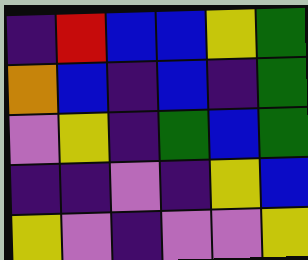[["indigo", "red", "blue", "blue", "yellow", "green"], ["orange", "blue", "indigo", "blue", "indigo", "green"], ["violet", "yellow", "indigo", "green", "blue", "green"], ["indigo", "indigo", "violet", "indigo", "yellow", "blue"], ["yellow", "violet", "indigo", "violet", "violet", "yellow"]]